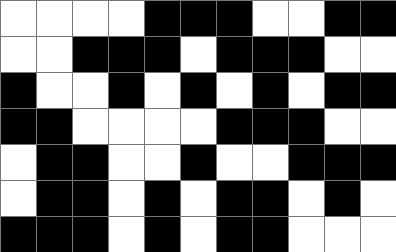[["white", "white", "white", "white", "black", "black", "black", "white", "white", "black", "black"], ["white", "white", "black", "black", "black", "white", "black", "black", "black", "white", "white"], ["black", "white", "white", "black", "white", "black", "white", "black", "white", "black", "black"], ["black", "black", "white", "white", "white", "white", "black", "black", "black", "white", "white"], ["white", "black", "black", "white", "white", "black", "white", "white", "black", "black", "black"], ["white", "black", "black", "white", "black", "white", "black", "black", "white", "black", "white"], ["black", "black", "black", "white", "black", "white", "black", "black", "white", "white", "white"]]